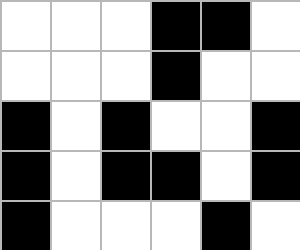[["white", "white", "white", "black", "black", "white"], ["white", "white", "white", "black", "white", "white"], ["black", "white", "black", "white", "white", "black"], ["black", "white", "black", "black", "white", "black"], ["black", "white", "white", "white", "black", "white"]]